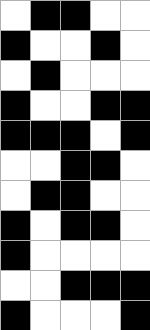[["white", "black", "black", "white", "white"], ["black", "white", "white", "black", "white"], ["white", "black", "white", "white", "white"], ["black", "white", "white", "black", "black"], ["black", "black", "black", "white", "black"], ["white", "white", "black", "black", "white"], ["white", "black", "black", "white", "white"], ["black", "white", "black", "black", "white"], ["black", "white", "white", "white", "white"], ["white", "white", "black", "black", "black"], ["black", "white", "white", "white", "black"]]